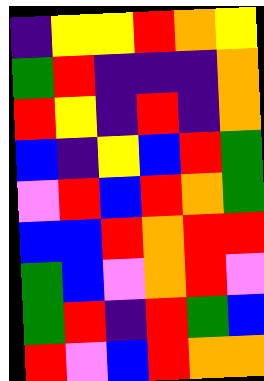[["indigo", "yellow", "yellow", "red", "orange", "yellow"], ["green", "red", "indigo", "indigo", "indigo", "orange"], ["red", "yellow", "indigo", "red", "indigo", "orange"], ["blue", "indigo", "yellow", "blue", "red", "green"], ["violet", "red", "blue", "red", "orange", "green"], ["blue", "blue", "red", "orange", "red", "red"], ["green", "blue", "violet", "orange", "red", "violet"], ["green", "red", "indigo", "red", "green", "blue"], ["red", "violet", "blue", "red", "orange", "orange"]]